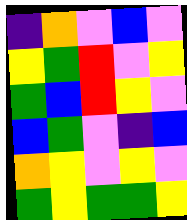[["indigo", "orange", "violet", "blue", "violet"], ["yellow", "green", "red", "violet", "yellow"], ["green", "blue", "red", "yellow", "violet"], ["blue", "green", "violet", "indigo", "blue"], ["orange", "yellow", "violet", "yellow", "violet"], ["green", "yellow", "green", "green", "yellow"]]